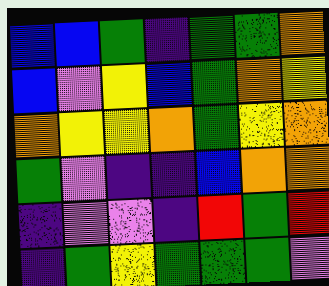[["blue", "blue", "green", "indigo", "green", "green", "orange"], ["blue", "violet", "yellow", "blue", "green", "orange", "yellow"], ["orange", "yellow", "yellow", "orange", "green", "yellow", "orange"], ["green", "violet", "indigo", "indigo", "blue", "orange", "orange"], ["indigo", "violet", "violet", "indigo", "red", "green", "red"], ["indigo", "green", "yellow", "green", "green", "green", "violet"]]